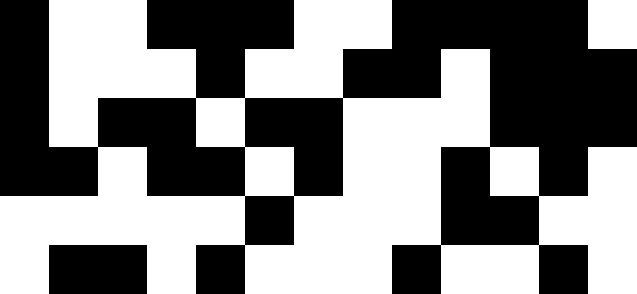[["black", "white", "white", "black", "black", "black", "white", "white", "black", "black", "black", "black", "white"], ["black", "white", "white", "white", "black", "white", "white", "black", "black", "white", "black", "black", "black"], ["black", "white", "black", "black", "white", "black", "black", "white", "white", "white", "black", "black", "black"], ["black", "black", "white", "black", "black", "white", "black", "white", "white", "black", "white", "black", "white"], ["white", "white", "white", "white", "white", "black", "white", "white", "white", "black", "black", "white", "white"], ["white", "black", "black", "white", "black", "white", "white", "white", "black", "white", "white", "black", "white"]]